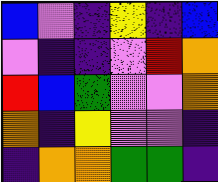[["blue", "violet", "indigo", "yellow", "indigo", "blue"], ["violet", "indigo", "indigo", "violet", "red", "orange"], ["red", "blue", "green", "violet", "violet", "orange"], ["orange", "indigo", "yellow", "violet", "violet", "indigo"], ["indigo", "orange", "orange", "green", "green", "indigo"]]